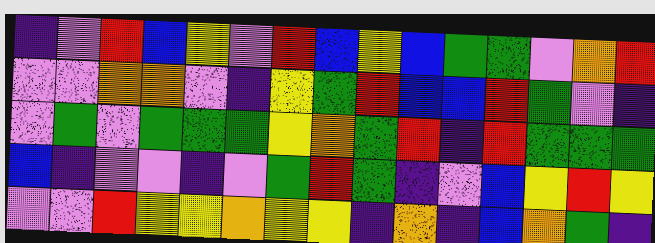[["indigo", "violet", "red", "blue", "yellow", "violet", "red", "blue", "yellow", "blue", "green", "green", "violet", "orange", "red"], ["violet", "violet", "orange", "orange", "violet", "indigo", "yellow", "green", "red", "blue", "blue", "red", "green", "violet", "indigo"], ["violet", "green", "violet", "green", "green", "green", "yellow", "orange", "green", "red", "indigo", "red", "green", "green", "green"], ["blue", "indigo", "violet", "violet", "indigo", "violet", "green", "red", "green", "indigo", "violet", "blue", "yellow", "red", "yellow"], ["violet", "violet", "red", "yellow", "yellow", "orange", "yellow", "yellow", "indigo", "orange", "indigo", "blue", "orange", "green", "indigo"]]